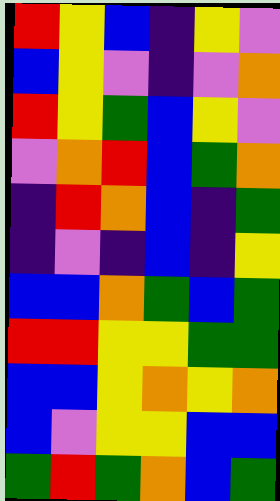[["red", "yellow", "blue", "indigo", "yellow", "violet"], ["blue", "yellow", "violet", "indigo", "violet", "orange"], ["red", "yellow", "green", "blue", "yellow", "violet"], ["violet", "orange", "red", "blue", "green", "orange"], ["indigo", "red", "orange", "blue", "indigo", "green"], ["indigo", "violet", "indigo", "blue", "indigo", "yellow"], ["blue", "blue", "orange", "green", "blue", "green"], ["red", "red", "yellow", "yellow", "green", "green"], ["blue", "blue", "yellow", "orange", "yellow", "orange"], ["blue", "violet", "yellow", "yellow", "blue", "blue"], ["green", "red", "green", "orange", "blue", "green"]]